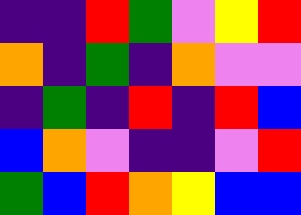[["indigo", "indigo", "red", "green", "violet", "yellow", "red"], ["orange", "indigo", "green", "indigo", "orange", "violet", "violet"], ["indigo", "green", "indigo", "red", "indigo", "red", "blue"], ["blue", "orange", "violet", "indigo", "indigo", "violet", "red"], ["green", "blue", "red", "orange", "yellow", "blue", "blue"]]